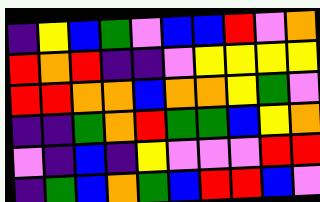[["indigo", "yellow", "blue", "green", "violet", "blue", "blue", "red", "violet", "orange"], ["red", "orange", "red", "indigo", "indigo", "violet", "yellow", "yellow", "yellow", "yellow"], ["red", "red", "orange", "orange", "blue", "orange", "orange", "yellow", "green", "violet"], ["indigo", "indigo", "green", "orange", "red", "green", "green", "blue", "yellow", "orange"], ["violet", "indigo", "blue", "indigo", "yellow", "violet", "violet", "violet", "red", "red"], ["indigo", "green", "blue", "orange", "green", "blue", "red", "red", "blue", "violet"]]